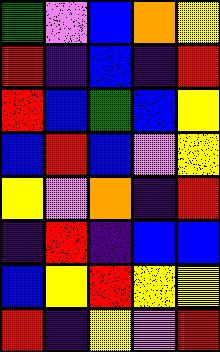[["green", "violet", "blue", "orange", "yellow"], ["red", "indigo", "blue", "indigo", "red"], ["red", "blue", "green", "blue", "yellow"], ["blue", "red", "blue", "violet", "yellow"], ["yellow", "violet", "orange", "indigo", "red"], ["indigo", "red", "indigo", "blue", "blue"], ["blue", "yellow", "red", "yellow", "yellow"], ["red", "indigo", "yellow", "violet", "red"]]